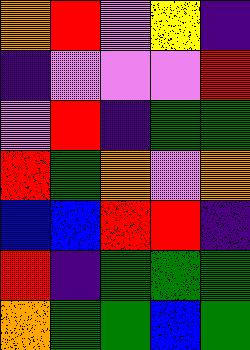[["orange", "red", "violet", "yellow", "indigo"], ["indigo", "violet", "violet", "violet", "red"], ["violet", "red", "indigo", "green", "green"], ["red", "green", "orange", "violet", "orange"], ["blue", "blue", "red", "red", "indigo"], ["red", "indigo", "green", "green", "green"], ["orange", "green", "green", "blue", "green"]]